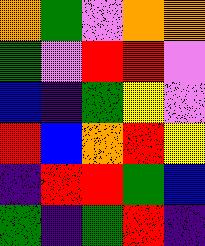[["orange", "green", "violet", "orange", "orange"], ["green", "violet", "red", "red", "violet"], ["blue", "indigo", "green", "yellow", "violet"], ["red", "blue", "orange", "red", "yellow"], ["indigo", "red", "red", "green", "blue"], ["green", "indigo", "green", "red", "indigo"]]